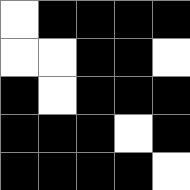[["white", "black", "black", "black", "black"], ["white", "white", "black", "black", "white"], ["black", "white", "black", "black", "black"], ["black", "black", "black", "white", "black"], ["black", "black", "black", "black", "white"]]